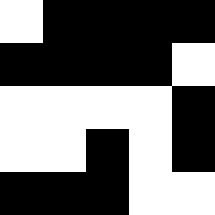[["white", "black", "black", "black", "black"], ["black", "black", "black", "black", "white"], ["white", "white", "white", "white", "black"], ["white", "white", "black", "white", "black"], ["black", "black", "black", "white", "white"]]